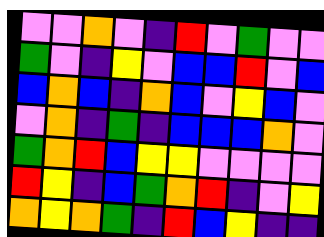[["violet", "violet", "orange", "violet", "indigo", "red", "violet", "green", "violet", "violet"], ["green", "violet", "indigo", "yellow", "violet", "blue", "blue", "red", "violet", "blue"], ["blue", "orange", "blue", "indigo", "orange", "blue", "violet", "yellow", "blue", "violet"], ["violet", "orange", "indigo", "green", "indigo", "blue", "blue", "blue", "orange", "violet"], ["green", "orange", "red", "blue", "yellow", "yellow", "violet", "violet", "violet", "violet"], ["red", "yellow", "indigo", "blue", "green", "orange", "red", "indigo", "violet", "yellow"], ["orange", "yellow", "orange", "green", "indigo", "red", "blue", "yellow", "indigo", "indigo"]]